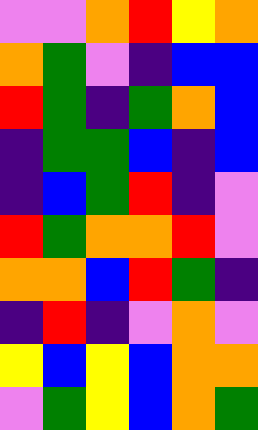[["violet", "violet", "orange", "red", "yellow", "orange"], ["orange", "green", "violet", "indigo", "blue", "blue"], ["red", "green", "indigo", "green", "orange", "blue"], ["indigo", "green", "green", "blue", "indigo", "blue"], ["indigo", "blue", "green", "red", "indigo", "violet"], ["red", "green", "orange", "orange", "red", "violet"], ["orange", "orange", "blue", "red", "green", "indigo"], ["indigo", "red", "indigo", "violet", "orange", "violet"], ["yellow", "blue", "yellow", "blue", "orange", "orange"], ["violet", "green", "yellow", "blue", "orange", "green"]]